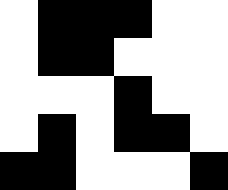[["white", "black", "black", "black", "white", "white"], ["white", "black", "black", "white", "white", "white"], ["white", "white", "white", "black", "white", "white"], ["white", "black", "white", "black", "black", "white"], ["black", "black", "white", "white", "white", "black"]]